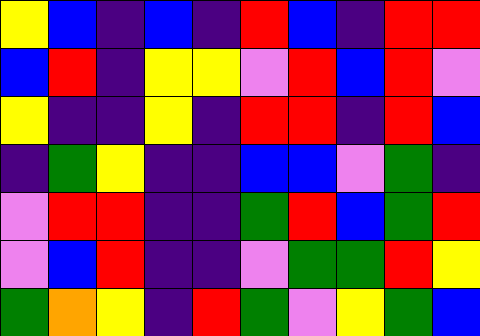[["yellow", "blue", "indigo", "blue", "indigo", "red", "blue", "indigo", "red", "red"], ["blue", "red", "indigo", "yellow", "yellow", "violet", "red", "blue", "red", "violet"], ["yellow", "indigo", "indigo", "yellow", "indigo", "red", "red", "indigo", "red", "blue"], ["indigo", "green", "yellow", "indigo", "indigo", "blue", "blue", "violet", "green", "indigo"], ["violet", "red", "red", "indigo", "indigo", "green", "red", "blue", "green", "red"], ["violet", "blue", "red", "indigo", "indigo", "violet", "green", "green", "red", "yellow"], ["green", "orange", "yellow", "indigo", "red", "green", "violet", "yellow", "green", "blue"]]